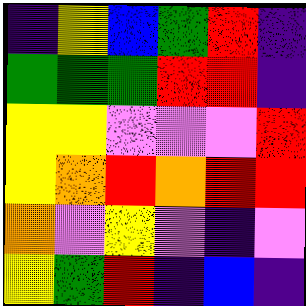[["indigo", "yellow", "blue", "green", "red", "indigo"], ["green", "green", "green", "red", "red", "indigo"], ["yellow", "yellow", "violet", "violet", "violet", "red"], ["yellow", "orange", "red", "orange", "red", "red"], ["orange", "violet", "yellow", "violet", "indigo", "violet"], ["yellow", "green", "red", "indigo", "blue", "indigo"]]